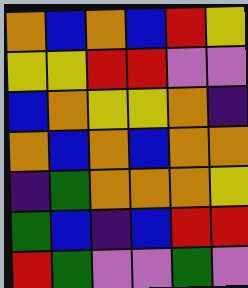[["orange", "blue", "orange", "blue", "red", "yellow"], ["yellow", "yellow", "red", "red", "violet", "violet"], ["blue", "orange", "yellow", "yellow", "orange", "indigo"], ["orange", "blue", "orange", "blue", "orange", "orange"], ["indigo", "green", "orange", "orange", "orange", "yellow"], ["green", "blue", "indigo", "blue", "red", "red"], ["red", "green", "violet", "violet", "green", "violet"]]